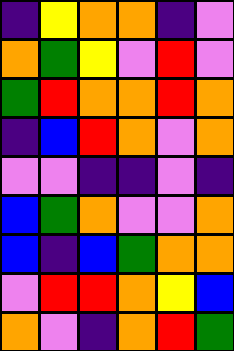[["indigo", "yellow", "orange", "orange", "indigo", "violet"], ["orange", "green", "yellow", "violet", "red", "violet"], ["green", "red", "orange", "orange", "red", "orange"], ["indigo", "blue", "red", "orange", "violet", "orange"], ["violet", "violet", "indigo", "indigo", "violet", "indigo"], ["blue", "green", "orange", "violet", "violet", "orange"], ["blue", "indigo", "blue", "green", "orange", "orange"], ["violet", "red", "red", "orange", "yellow", "blue"], ["orange", "violet", "indigo", "orange", "red", "green"]]